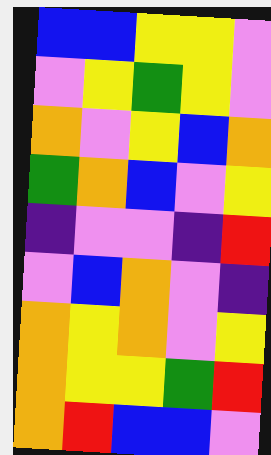[["blue", "blue", "yellow", "yellow", "violet"], ["violet", "yellow", "green", "yellow", "violet"], ["orange", "violet", "yellow", "blue", "orange"], ["green", "orange", "blue", "violet", "yellow"], ["indigo", "violet", "violet", "indigo", "red"], ["violet", "blue", "orange", "violet", "indigo"], ["orange", "yellow", "orange", "violet", "yellow"], ["orange", "yellow", "yellow", "green", "red"], ["orange", "red", "blue", "blue", "violet"]]